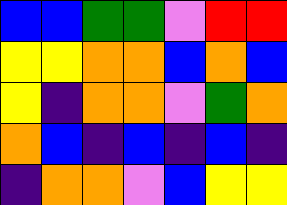[["blue", "blue", "green", "green", "violet", "red", "red"], ["yellow", "yellow", "orange", "orange", "blue", "orange", "blue"], ["yellow", "indigo", "orange", "orange", "violet", "green", "orange"], ["orange", "blue", "indigo", "blue", "indigo", "blue", "indigo"], ["indigo", "orange", "orange", "violet", "blue", "yellow", "yellow"]]